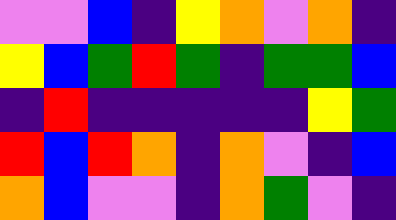[["violet", "violet", "blue", "indigo", "yellow", "orange", "violet", "orange", "indigo"], ["yellow", "blue", "green", "red", "green", "indigo", "green", "green", "blue"], ["indigo", "red", "indigo", "indigo", "indigo", "indigo", "indigo", "yellow", "green"], ["red", "blue", "red", "orange", "indigo", "orange", "violet", "indigo", "blue"], ["orange", "blue", "violet", "violet", "indigo", "orange", "green", "violet", "indigo"]]